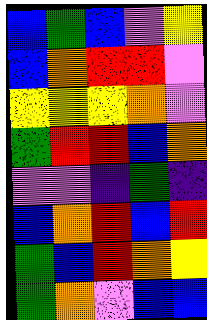[["blue", "green", "blue", "violet", "yellow"], ["blue", "orange", "red", "red", "violet"], ["yellow", "yellow", "yellow", "orange", "violet"], ["green", "red", "red", "blue", "orange"], ["violet", "violet", "indigo", "green", "indigo"], ["blue", "orange", "red", "blue", "red"], ["green", "blue", "red", "orange", "yellow"], ["green", "orange", "violet", "blue", "blue"]]